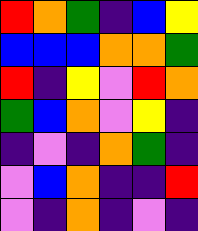[["red", "orange", "green", "indigo", "blue", "yellow"], ["blue", "blue", "blue", "orange", "orange", "green"], ["red", "indigo", "yellow", "violet", "red", "orange"], ["green", "blue", "orange", "violet", "yellow", "indigo"], ["indigo", "violet", "indigo", "orange", "green", "indigo"], ["violet", "blue", "orange", "indigo", "indigo", "red"], ["violet", "indigo", "orange", "indigo", "violet", "indigo"]]